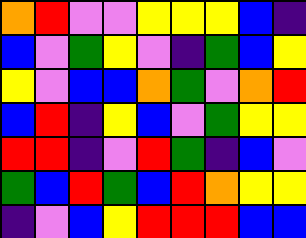[["orange", "red", "violet", "violet", "yellow", "yellow", "yellow", "blue", "indigo"], ["blue", "violet", "green", "yellow", "violet", "indigo", "green", "blue", "yellow"], ["yellow", "violet", "blue", "blue", "orange", "green", "violet", "orange", "red"], ["blue", "red", "indigo", "yellow", "blue", "violet", "green", "yellow", "yellow"], ["red", "red", "indigo", "violet", "red", "green", "indigo", "blue", "violet"], ["green", "blue", "red", "green", "blue", "red", "orange", "yellow", "yellow"], ["indigo", "violet", "blue", "yellow", "red", "red", "red", "blue", "blue"]]